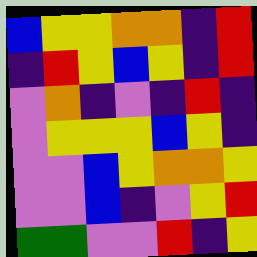[["blue", "yellow", "yellow", "orange", "orange", "indigo", "red"], ["indigo", "red", "yellow", "blue", "yellow", "indigo", "red"], ["violet", "orange", "indigo", "violet", "indigo", "red", "indigo"], ["violet", "yellow", "yellow", "yellow", "blue", "yellow", "indigo"], ["violet", "violet", "blue", "yellow", "orange", "orange", "yellow"], ["violet", "violet", "blue", "indigo", "violet", "yellow", "red"], ["green", "green", "violet", "violet", "red", "indigo", "yellow"]]